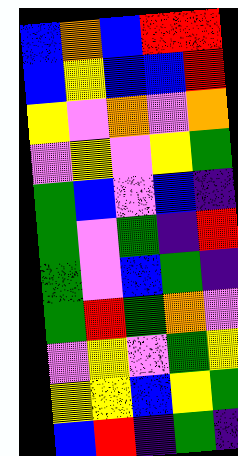[["blue", "orange", "blue", "red", "red"], ["blue", "yellow", "blue", "blue", "red"], ["yellow", "violet", "orange", "violet", "orange"], ["violet", "yellow", "violet", "yellow", "green"], ["green", "blue", "violet", "blue", "indigo"], ["green", "violet", "green", "indigo", "red"], ["green", "violet", "blue", "green", "indigo"], ["green", "red", "green", "orange", "violet"], ["violet", "yellow", "violet", "green", "yellow"], ["yellow", "yellow", "blue", "yellow", "green"], ["blue", "red", "indigo", "green", "indigo"]]